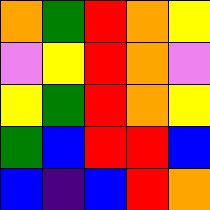[["orange", "green", "red", "orange", "yellow"], ["violet", "yellow", "red", "orange", "violet"], ["yellow", "green", "red", "orange", "yellow"], ["green", "blue", "red", "red", "blue"], ["blue", "indigo", "blue", "red", "orange"]]